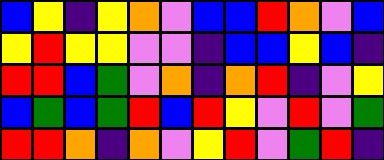[["blue", "yellow", "indigo", "yellow", "orange", "violet", "blue", "blue", "red", "orange", "violet", "blue"], ["yellow", "red", "yellow", "yellow", "violet", "violet", "indigo", "blue", "blue", "yellow", "blue", "indigo"], ["red", "red", "blue", "green", "violet", "orange", "indigo", "orange", "red", "indigo", "violet", "yellow"], ["blue", "green", "blue", "green", "red", "blue", "red", "yellow", "violet", "red", "violet", "green"], ["red", "red", "orange", "indigo", "orange", "violet", "yellow", "red", "violet", "green", "red", "indigo"]]